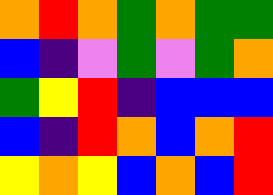[["orange", "red", "orange", "green", "orange", "green", "green"], ["blue", "indigo", "violet", "green", "violet", "green", "orange"], ["green", "yellow", "red", "indigo", "blue", "blue", "blue"], ["blue", "indigo", "red", "orange", "blue", "orange", "red"], ["yellow", "orange", "yellow", "blue", "orange", "blue", "red"]]